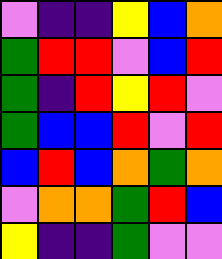[["violet", "indigo", "indigo", "yellow", "blue", "orange"], ["green", "red", "red", "violet", "blue", "red"], ["green", "indigo", "red", "yellow", "red", "violet"], ["green", "blue", "blue", "red", "violet", "red"], ["blue", "red", "blue", "orange", "green", "orange"], ["violet", "orange", "orange", "green", "red", "blue"], ["yellow", "indigo", "indigo", "green", "violet", "violet"]]